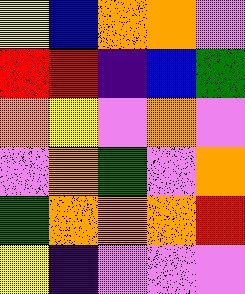[["yellow", "blue", "orange", "orange", "violet"], ["red", "red", "indigo", "blue", "green"], ["orange", "yellow", "violet", "orange", "violet"], ["violet", "orange", "green", "violet", "orange"], ["green", "orange", "orange", "orange", "red"], ["yellow", "indigo", "violet", "violet", "violet"]]